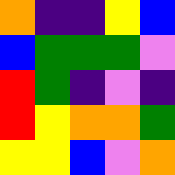[["orange", "indigo", "indigo", "yellow", "blue"], ["blue", "green", "green", "green", "violet"], ["red", "green", "indigo", "violet", "indigo"], ["red", "yellow", "orange", "orange", "green"], ["yellow", "yellow", "blue", "violet", "orange"]]